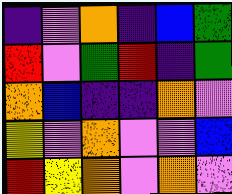[["indigo", "violet", "orange", "indigo", "blue", "green"], ["red", "violet", "green", "red", "indigo", "green"], ["orange", "blue", "indigo", "indigo", "orange", "violet"], ["yellow", "violet", "orange", "violet", "violet", "blue"], ["red", "yellow", "orange", "violet", "orange", "violet"]]